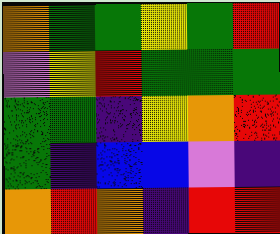[["orange", "green", "green", "yellow", "green", "red"], ["violet", "yellow", "red", "green", "green", "green"], ["green", "green", "indigo", "yellow", "orange", "red"], ["green", "indigo", "blue", "blue", "violet", "indigo"], ["orange", "red", "orange", "indigo", "red", "red"]]